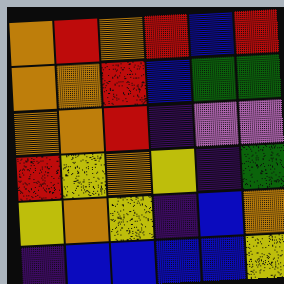[["orange", "red", "orange", "red", "blue", "red"], ["orange", "orange", "red", "blue", "green", "green"], ["orange", "orange", "red", "indigo", "violet", "violet"], ["red", "yellow", "orange", "yellow", "indigo", "green"], ["yellow", "orange", "yellow", "indigo", "blue", "orange"], ["indigo", "blue", "blue", "blue", "blue", "yellow"]]